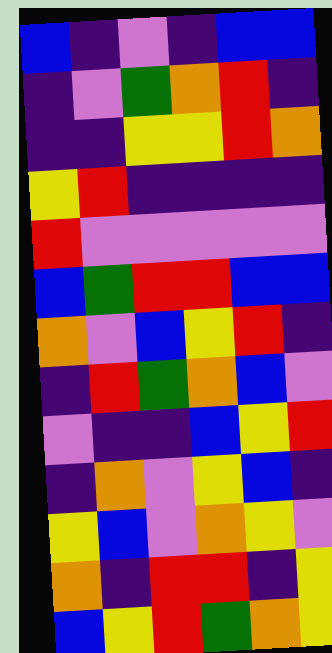[["blue", "indigo", "violet", "indigo", "blue", "blue"], ["indigo", "violet", "green", "orange", "red", "indigo"], ["indigo", "indigo", "yellow", "yellow", "red", "orange"], ["yellow", "red", "indigo", "indigo", "indigo", "indigo"], ["red", "violet", "violet", "violet", "violet", "violet"], ["blue", "green", "red", "red", "blue", "blue"], ["orange", "violet", "blue", "yellow", "red", "indigo"], ["indigo", "red", "green", "orange", "blue", "violet"], ["violet", "indigo", "indigo", "blue", "yellow", "red"], ["indigo", "orange", "violet", "yellow", "blue", "indigo"], ["yellow", "blue", "violet", "orange", "yellow", "violet"], ["orange", "indigo", "red", "red", "indigo", "yellow"], ["blue", "yellow", "red", "green", "orange", "yellow"]]